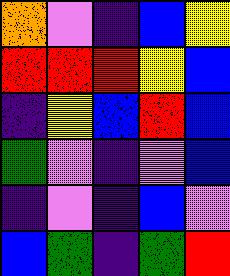[["orange", "violet", "indigo", "blue", "yellow"], ["red", "red", "red", "yellow", "blue"], ["indigo", "yellow", "blue", "red", "blue"], ["green", "violet", "indigo", "violet", "blue"], ["indigo", "violet", "indigo", "blue", "violet"], ["blue", "green", "indigo", "green", "red"]]